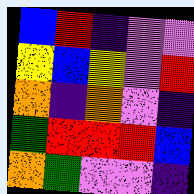[["blue", "red", "indigo", "violet", "violet"], ["yellow", "blue", "yellow", "violet", "red"], ["orange", "indigo", "orange", "violet", "indigo"], ["green", "red", "red", "red", "blue"], ["orange", "green", "violet", "violet", "indigo"]]